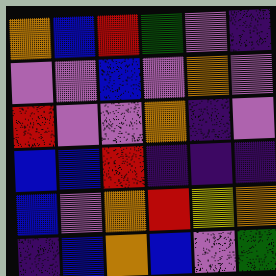[["orange", "blue", "red", "green", "violet", "indigo"], ["violet", "violet", "blue", "violet", "orange", "violet"], ["red", "violet", "violet", "orange", "indigo", "violet"], ["blue", "blue", "red", "indigo", "indigo", "indigo"], ["blue", "violet", "orange", "red", "yellow", "orange"], ["indigo", "blue", "orange", "blue", "violet", "green"]]